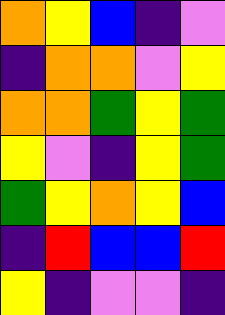[["orange", "yellow", "blue", "indigo", "violet"], ["indigo", "orange", "orange", "violet", "yellow"], ["orange", "orange", "green", "yellow", "green"], ["yellow", "violet", "indigo", "yellow", "green"], ["green", "yellow", "orange", "yellow", "blue"], ["indigo", "red", "blue", "blue", "red"], ["yellow", "indigo", "violet", "violet", "indigo"]]